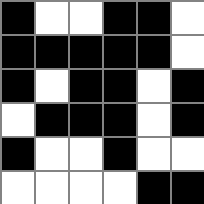[["black", "white", "white", "black", "black", "white"], ["black", "black", "black", "black", "black", "white"], ["black", "white", "black", "black", "white", "black"], ["white", "black", "black", "black", "white", "black"], ["black", "white", "white", "black", "white", "white"], ["white", "white", "white", "white", "black", "black"]]